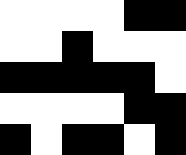[["white", "white", "white", "white", "black", "black"], ["white", "white", "black", "white", "white", "white"], ["black", "black", "black", "black", "black", "white"], ["white", "white", "white", "white", "black", "black"], ["black", "white", "black", "black", "white", "black"]]